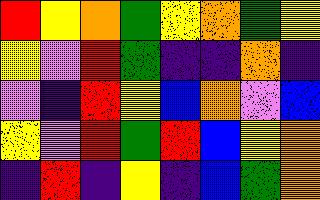[["red", "yellow", "orange", "green", "yellow", "orange", "green", "yellow"], ["yellow", "violet", "red", "green", "indigo", "indigo", "orange", "indigo"], ["violet", "indigo", "red", "yellow", "blue", "orange", "violet", "blue"], ["yellow", "violet", "red", "green", "red", "blue", "yellow", "orange"], ["indigo", "red", "indigo", "yellow", "indigo", "blue", "green", "orange"]]